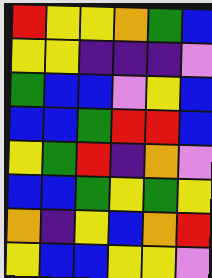[["red", "yellow", "yellow", "orange", "green", "blue"], ["yellow", "yellow", "indigo", "indigo", "indigo", "violet"], ["green", "blue", "blue", "violet", "yellow", "blue"], ["blue", "blue", "green", "red", "red", "blue"], ["yellow", "green", "red", "indigo", "orange", "violet"], ["blue", "blue", "green", "yellow", "green", "yellow"], ["orange", "indigo", "yellow", "blue", "orange", "red"], ["yellow", "blue", "blue", "yellow", "yellow", "violet"]]